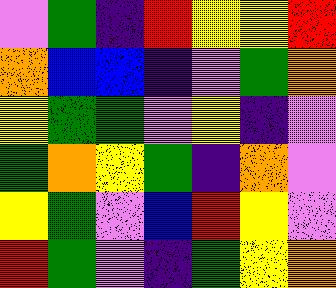[["violet", "green", "indigo", "red", "yellow", "yellow", "red"], ["orange", "blue", "blue", "indigo", "violet", "green", "orange"], ["yellow", "green", "green", "violet", "yellow", "indigo", "violet"], ["green", "orange", "yellow", "green", "indigo", "orange", "violet"], ["yellow", "green", "violet", "blue", "red", "yellow", "violet"], ["red", "green", "violet", "indigo", "green", "yellow", "orange"]]